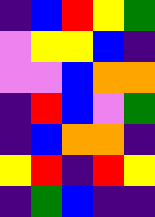[["indigo", "blue", "red", "yellow", "green"], ["violet", "yellow", "yellow", "blue", "indigo"], ["violet", "violet", "blue", "orange", "orange"], ["indigo", "red", "blue", "violet", "green"], ["indigo", "blue", "orange", "orange", "indigo"], ["yellow", "red", "indigo", "red", "yellow"], ["indigo", "green", "blue", "indigo", "indigo"]]